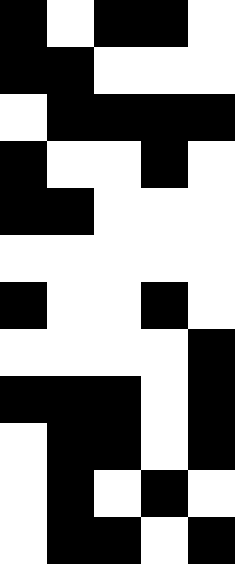[["black", "white", "black", "black", "white"], ["black", "black", "white", "white", "white"], ["white", "black", "black", "black", "black"], ["black", "white", "white", "black", "white"], ["black", "black", "white", "white", "white"], ["white", "white", "white", "white", "white"], ["black", "white", "white", "black", "white"], ["white", "white", "white", "white", "black"], ["black", "black", "black", "white", "black"], ["white", "black", "black", "white", "black"], ["white", "black", "white", "black", "white"], ["white", "black", "black", "white", "black"]]